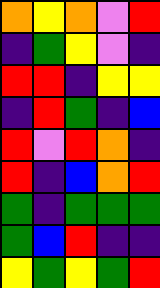[["orange", "yellow", "orange", "violet", "red"], ["indigo", "green", "yellow", "violet", "indigo"], ["red", "red", "indigo", "yellow", "yellow"], ["indigo", "red", "green", "indigo", "blue"], ["red", "violet", "red", "orange", "indigo"], ["red", "indigo", "blue", "orange", "red"], ["green", "indigo", "green", "green", "green"], ["green", "blue", "red", "indigo", "indigo"], ["yellow", "green", "yellow", "green", "red"]]